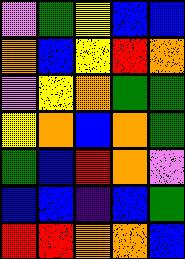[["violet", "green", "yellow", "blue", "blue"], ["orange", "blue", "yellow", "red", "orange"], ["violet", "yellow", "orange", "green", "green"], ["yellow", "orange", "blue", "orange", "green"], ["green", "blue", "red", "orange", "violet"], ["blue", "blue", "indigo", "blue", "green"], ["red", "red", "orange", "orange", "blue"]]